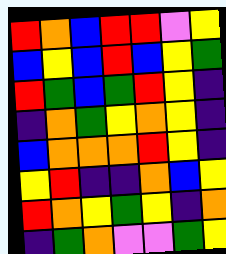[["red", "orange", "blue", "red", "red", "violet", "yellow"], ["blue", "yellow", "blue", "red", "blue", "yellow", "green"], ["red", "green", "blue", "green", "red", "yellow", "indigo"], ["indigo", "orange", "green", "yellow", "orange", "yellow", "indigo"], ["blue", "orange", "orange", "orange", "red", "yellow", "indigo"], ["yellow", "red", "indigo", "indigo", "orange", "blue", "yellow"], ["red", "orange", "yellow", "green", "yellow", "indigo", "orange"], ["indigo", "green", "orange", "violet", "violet", "green", "yellow"]]